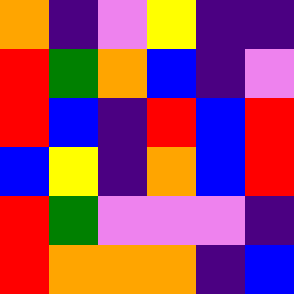[["orange", "indigo", "violet", "yellow", "indigo", "indigo"], ["red", "green", "orange", "blue", "indigo", "violet"], ["red", "blue", "indigo", "red", "blue", "red"], ["blue", "yellow", "indigo", "orange", "blue", "red"], ["red", "green", "violet", "violet", "violet", "indigo"], ["red", "orange", "orange", "orange", "indigo", "blue"]]